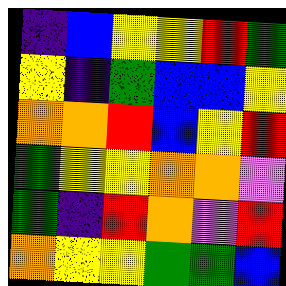[["indigo", "blue", "yellow", "yellow", "red", "green"], ["yellow", "indigo", "green", "blue", "blue", "yellow"], ["orange", "orange", "red", "blue", "yellow", "red"], ["green", "yellow", "yellow", "orange", "orange", "violet"], ["green", "indigo", "red", "orange", "violet", "red"], ["orange", "yellow", "yellow", "green", "green", "blue"]]